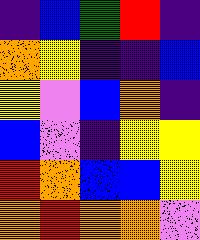[["indigo", "blue", "green", "red", "indigo"], ["orange", "yellow", "indigo", "indigo", "blue"], ["yellow", "violet", "blue", "orange", "indigo"], ["blue", "violet", "indigo", "yellow", "yellow"], ["red", "orange", "blue", "blue", "yellow"], ["orange", "red", "orange", "orange", "violet"]]